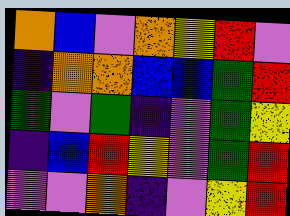[["orange", "blue", "violet", "orange", "yellow", "red", "violet"], ["indigo", "orange", "orange", "blue", "blue", "green", "red"], ["green", "violet", "green", "indigo", "violet", "green", "yellow"], ["indigo", "blue", "red", "yellow", "violet", "green", "red"], ["violet", "violet", "orange", "indigo", "violet", "yellow", "red"]]